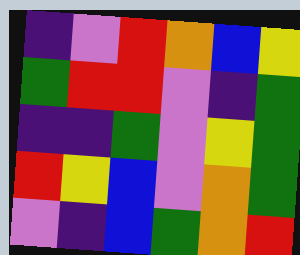[["indigo", "violet", "red", "orange", "blue", "yellow"], ["green", "red", "red", "violet", "indigo", "green"], ["indigo", "indigo", "green", "violet", "yellow", "green"], ["red", "yellow", "blue", "violet", "orange", "green"], ["violet", "indigo", "blue", "green", "orange", "red"]]